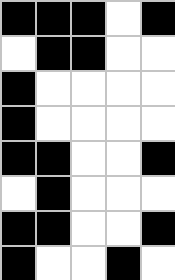[["black", "black", "black", "white", "black"], ["white", "black", "black", "white", "white"], ["black", "white", "white", "white", "white"], ["black", "white", "white", "white", "white"], ["black", "black", "white", "white", "black"], ["white", "black", "white", "white", "white"], ["black", "black", "white", "white", "black"], ["black", "white", "white", "black", "white"]]